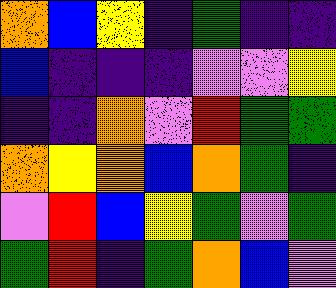[["orange", "blue", "yellow", "indigo", "green", "indigo", "indigo"], ["blue", "indigo", "indigo", "indigo", "violet", "violet", "yellow"], ["indigo", "indigo", "orange", "violet", "red", "green", "green"], ["orange", "yellow", "orange", "blue", "orange", "green", "indigo"], ["violet", "red", "blue", "yellow", "green", "violet", "green"], ["green", "red", "indigo", "green", "orange", "blue", "violet"]]